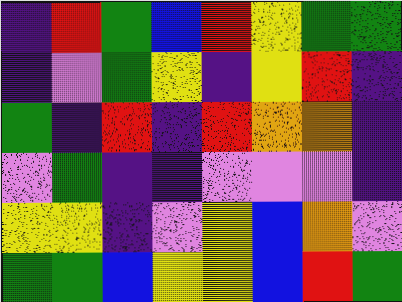[["indigo", "red", "green", "blue", "red", "yellow", "green", "green"], ["indigo", "violet", "green", "yellow", "indigo", "yellow", "red", "indigo"], ["green", "indigo", "red", "indigo", "red", "orange", "orange", "indigo"], ["violet", "green", "indigo", "indigo", "violet", "violet", "violet", "indigo"], ["yellow", "yellow", "indigo", "violet", "yellow", "blue", "orange", "violet"], ["green", "green", "blue", "yellow", "yellow", "blue", "red", "green"]]